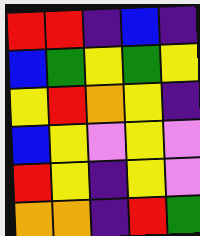[["red", "red", "indigo", "blue", "indigo"], ["blue", "green", "yellow", "green", "yellow"], ["yellow", "red", "orange", "yellow", "indigo"], ["blue", "yellow", "violet", "yellow", "violet"], ["red", "yellow", "indigo", "yellow", "violet"], ["orange", "orange", "indigo", "red", "green"]]